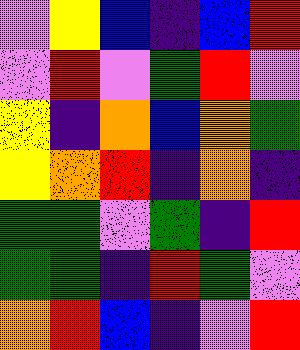[["violet", "yellow", "blue", "indigo", "blue", "red"], ["violet", "red", "violet", "green", "red", "violet"], ["yellow", "indigo", "orange", "blue", "orange", "green"], ["yellow", "orange", "red", "indigo", "orange", "indigo"], ["green", "green", "violet", "green", "indigo", "red"], ["green", "green", "indigo", "red", "green", "violet"], ["orange", "red", "blue", "indigo", "violet", "red"]]